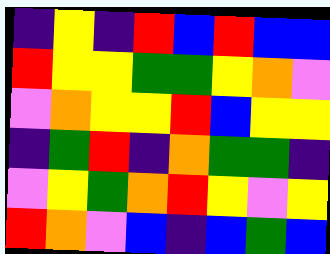[["indigo", "yellow", "indigo", "red", "blue", "red", "blue", "blue"], ["red", "yellow", "yellow", "green", "green", "yellow", "orange", "violet"], ["violet", "orange", "yellow", "yellow", "red", "blue", "yellow", "yellow"], ["indigo", "green", "red", "indigo", "orange", "green", "green", "indigo"], ["violet", "yellow", "green", "orange", "red", "yellow", "violet", "yellow"], ["red", "orange", "violet", "blue", "indigo", "blue", "green", "blue"]]